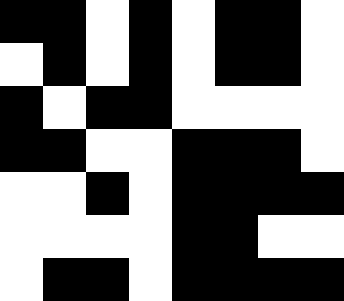[["black", "black", "white", "black", "white", "black", "black", "white"], ["white", "black", "white", "black", "white", "black", "black", "white"], ["black", "white", "black", "black", "white", "white", "white", "white"], ["black", "black", "white", "white", "black", "black", "black", "white"], ["white", "white", "black", "white", "black", "black", "black", "black"], ["white", "white", "white", "white", "black", "black", "white", "white"], ["white", "black", "black", "white", "black", "black", "black", "black"]]